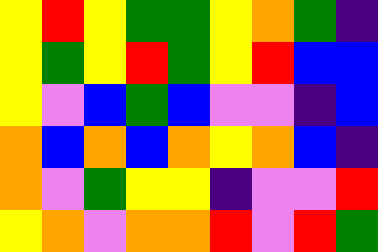[["yellow", "red", "yellow", "green", "green", "yellow", "orange", "green", "indigo"], ["yellow", "green", "yellow", "red", "green", "yellow", "red", "blue", "blue"], ["yellow", "violet", "blue", "green", "blue", "violet", "violet", "indigo", "blue"], ["orange", "blue", "orange", "blue", "orange", "yellow", "orange", "blue", "indigo"], ["orange", "violet", "green", "yellow", "yellow", "indigo", "violet", "violet", "red"], ["yellow", "orange", "violet", "orange", "orange", "red", "violet", "red", "green"]]